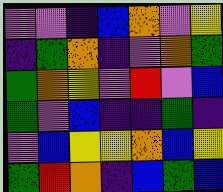[["violet", "violet", "indigo", "blue", "orange", "violet", "yellow"], ["indigo", "green", "orange", "indigo", "violet", "orange", "green"], ["green", "orange", "yellow", "violet", "red", "violet", "blue"], ["green", "violet", "blue", "indigo", "indigo", "green", "indigo"], ["violet", "blue", "yellow", "yellow", "orange", "blue", "yellow"], ["green", "red", "orange", "indigo", "blue", "green", "blue"]]